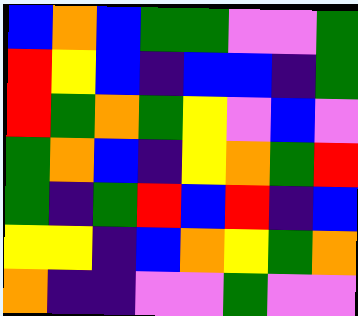[["blue", "orange", "blue", "green", "green", "violet", "violet", "green"], ["red", "yellow", "blue", "indigo", "blue", "blue", "indigo", "green"], ["red", "green", "orange", "green", "yellow", "violet", "blue", "violet"], ["green", "orange", "blue", "indigo", "yellow", "orange", "green", "red"], ["green", "indigo", "green", "red", "blue", "red", "indigo", "blue"], ["yellow", "yellow", "indigo", "blue", "orange", "yellow", "green", "orange"], ["orange", "indigo", "indigo", "violet", "violet", "green", "violet", "violet"]]